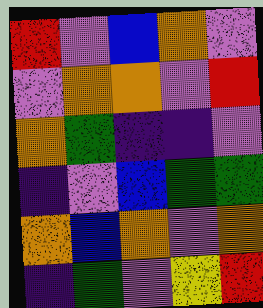[["red", "violet", "blue", "orange", "violet"], ["violet", "orange", "orange", "violet", "red"], ["orange", "green", "indigo", "indigo", "violet"], ["indigo", "violet", "blue", "green", "green"], ["orange", "blue", "orange", "violet", "orange"], ["indigo", "green", "violet", "yellow", "red"]]